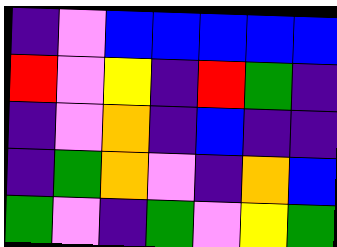[["indigo", "violet", "blue", "blue", "blue", "blue", "blue"], ["red", "violet", "yellow", "indigo", "red", "green", "indigo"], ["indigo", "violet", "orange", "indigo", "blue", "indigo", "indigo"], ["indigo", "green", "orange", "violet", "indigo", "orange", "blue"], ["green", "violet", "indigo", "green", "violet", "yellow", "green"]]